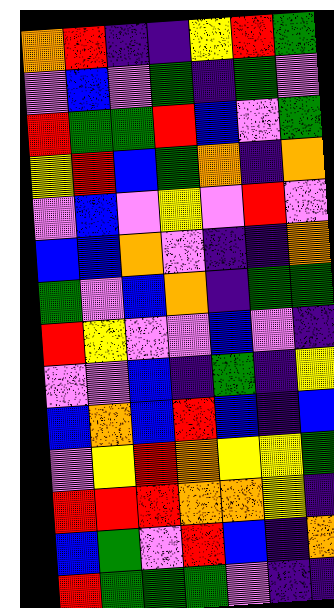[["orange", "red", "indigo", "indigo", "yellow", "red", "green"], ["violet", "blue", "violet", "green", "indigo", "green", "violet"], ["red", "green", "green", "red", "blue", "violet", "green"], ["yellow", "red", "blue", "green", "orange", "indigo", "orange"], ["violet", "blue", "violet", "yellow", "violet", "red", "violet"], ["blue", "blue", "orange", "violet", "indigo", "indigo", "orange"], ["green", "violet", "blue", "orange", "indigo", "green", "green"], ["red", "yellow", "violet", "violet", "blue", "violet", "indigo"], ["violet", "violet", "blue", "indigo", "green", "indigo", "yellow"], ["blue", "orange", "blue", "red", "blue", "indigo", "blue"], ["violet", "yellow", "red", "orange", "yellow", "yellow", "green"], ["red", "red", "red", "orange", "orange", "yellow", "indigo"], ["blue", "green", "violet", "red", "blue", "indigo", "orange"], ["red", "green", "green", "green", "violet", "indigo", "indigo"]]